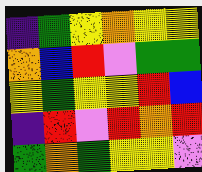[["indigo", "green", "yellow", "orange", "yellow", "yellow"], ["orange", "blue", "red", "violet", "green", "green"], ["yellow", "green", "yellow", "yellow", "red", "blue"], ["indigo", "red", "violet", "red", "orange", "red"], ["green", "orange", "green", "yellow", "yellow", "violet"]]